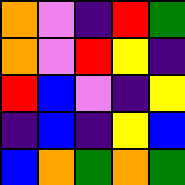[["orange", "violet", "indigo", "red", "green"], ["orange", "violet", "red", "yellow", "indigo"], ["red", "blue", "violet", "indigo", "yellow"], ["indigo", "blue", "indigo", "yellow", "blue"], ["blue", "orange", "green", "orange", "green"]]